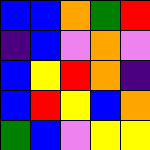[["blue", "blue", "orange", "green", "red"], ["indigo", "blue", "violet", "orange", "violet"], ["blue", "yellow", "red", "orange", "indigo"], ["blue", "red", "yellow", "blue", "orange"], ["green", "blue", "violet", "yellow", "yellow"]]